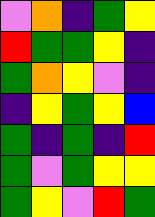[["violet", "orange", "indigo", "green", "yellow"], ["red", "green", "green", "yellow", "indigo"], ["green", "orange", "yellow", "violet", "indigo"], ["indigo", "yellow", "green", "yellow", "blue"], ["green", "indigo", "green", "indigo", "red"], ["green", "violet", "green", "yellow", "yellow"], ["green", "yellow", "violet", "red", "green"]]